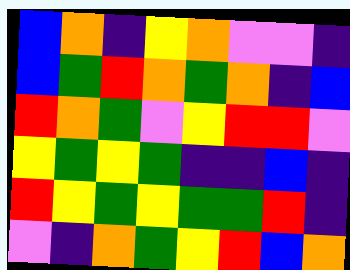[["blue", "orange", "indigo", "yellow", "orange", "violet", "violet", "indigo"], ["blue", "green", "red", "orange", "green", "orange", "indigo", "blue"], ["red", "orange", "green", "violet", "yellow", "red", "red", "violet"], ["yellow", "green", "yellow", "green", "indigo", "indigo", "blue", "indigo"], ["red", "yellow", "green", "yellow", "green", "green", "red", "indigo"], ["violet", "indigo", "orange", "green", "yellow", "red", "blue", "orange"]]